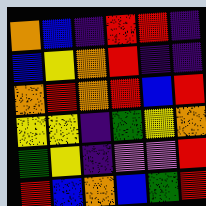[["orange", "blue", "indigo", "red", "red", "indigo"], ["blue", "yellow", "orange", "red", "indigo", "indigo"], ["orange", "red", "orange", "red", "blue", "red"], ["yellow", "yellow", "indigo", "green", "yellow", "orange"], ["green", "yellow", "indigo", "violet", "violet", "red"], ["red", "blue", "orange", "blue", "green", "red"]]